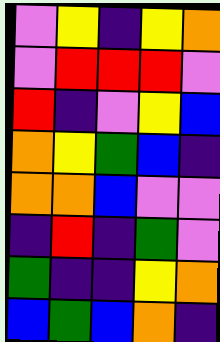[["violet", "yellow", "indigo", "yellow", "orange"], ["violet", "red", "red", "red", "violet"], ["red", "indigo", "violet", "yellow", "blue"], ["orange", "yellow", "green", "blue", "indigo"], ["orange", "orange", "blue", "violet", "violet"], ["indigo", "red", "indigo", "green", "violet"], ["green", "indigo", "indigo", "yellow", "orange"], ["blue", "green", "blue", "orange", "indigo"]]